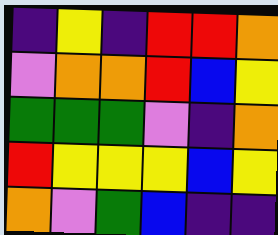[["indigo", "yellow", "indigo", "red", "red", "orange"], ["violet", "orange", "orange", "red", "blue", "yellow"], ["green", "green", "green", "violet", "indigo", "orange"], ["red", "yellow", "yellow", "yellow", "blue", "yellow"], ["orange", "violet", "green", "blue", "indigo", "indigo"]]